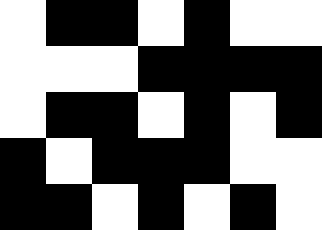[["white", "black", "black", "white", "black", "white", "white"], ["white", "white", "white", "black", "black", "black", "black"], ["white", "black", "black", "white", "black", "white", "black"], ["black", "white", "black", "black", "black", "white", "white"], ["black", "black", "white", "black", "white", "black", "white"]]